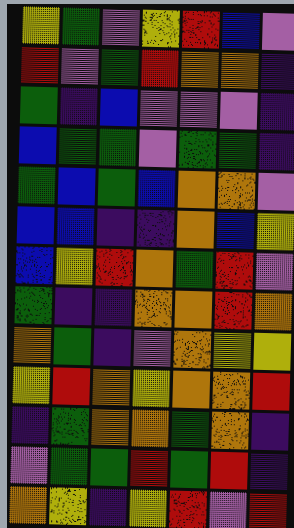[["yellow", "green", "violet", "yellow", "red", "blue", "violet"], ["red", "violet", "green", "red", "orange", "orange", "indigo"], ["green", "indigo", "blue", "violet", "violet", "violet", "indigo"], ["blue", "green", "green", "violet", "green", "green", "indigo"], ["green", "blue", "green", "blue", "orange", "orange", "violet"], ["blue", "blue", "indigo", "indigo", "orange", "blue", "yellow"], ["blue", "yellow", "red", "orange", "green", "red", "violet"], ["green", "indigo", "indigo", "orange", "orange", "red", "orange"], ["orange", "green", "indigo", "violet", "orange", "yellow", "yellow"], ["yellow", "red", "orange", "yellow", "orange", "orange", "red"], ["indigo", "green", "orange", "orange", "green", "orange", "indigo"], ["violet", "green", "green", "red", "green", "red", "indigo"], ["orange", "yellow", "indigo", "yellow", "red", "violet", "red"]]